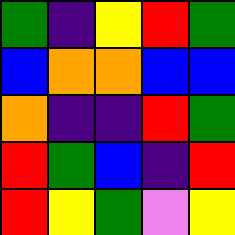[["green", "indigo", "yellow", "red", "green"], ["blue", "orange", "orange", "blue", "blue"], ["orange", "indigo", "indigo", "red", "green"], ["red", "green", "blue", "indigo", "red"], ["red", "yellow", "green", "violet", "yellow"]]